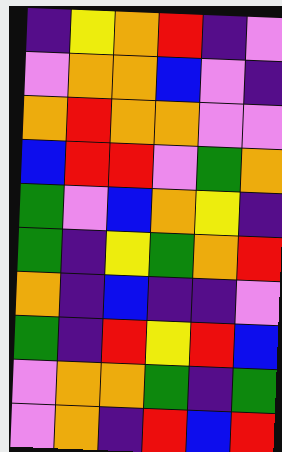[["indigo", "yellow", "orange", "red", "indigo", "violet"], ["violet", "orange", "orange", "blue", "violet", "indigo"], ["orange", "red", "orange", "orange", "violet", "violet"], ["blue", "red", "red", "violet", "green", "orange"], ["green", "violet", "blue", "orange", "yellow", "indigo"], ["green", "indigo", "yellow", "green", "orange", "red"], ["orange", "indigo", "blue", "indigo", "indigo", "violet"], ["green", "indigo", "red", "yellow", "red", "blue"], ["violet", "orange", "orange", "green", "indigo", "green"], ["violet", "orange", "indigo", "red", "blue", "red"]]